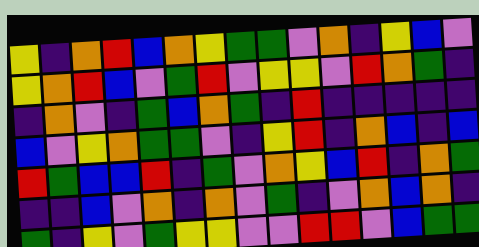[["yellow", "indigo", "orange", "red", "blue", "orange", "yellow", "green", "green", "violet", "orange", "indigo", "yellow", "blue", "violet"], ["yellow", "orange", "red", "blue", "violet", "green", "red", "violet", "yellow", "yellow", "violet", "red", "orange", "green", "indigo"], ["indigo", "orange", "violet", "indigo", "green", "blue", "orange", "green", "indigo", "red", "indigo", "indigo", "indigo", "indigo", "indigo"], ["blue", "violet", "yellow", "orange", "green", "green", "violet", "indigo", "yellow", "red", "indigo", "orange", "blue", "indigo", "blue"], ["red", "green", "blue", "blue", "red", "indigo", "green", "violet", "orange", "yellow", "blue", "red", "indigo", "orange", "green"], ["indigo", "indigo", "blue", "violet", "orange", "indigo", "orange", "violet", "green", "indigo", "violet", "orange", "blue", "orange", "indigo"], ["green", "indigo", "yellow", "violet", "green", "yellow", "yellow", "violet", "violet", "red", "red", "violet", "blue", "green", "green"]]